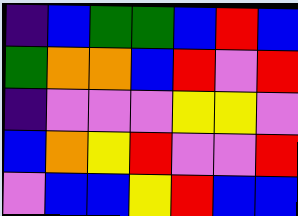[["indigo", "blue", "green", "green", "blue", "red", "blue"], ["green", "orange", "orange", "blue", "red", "violet", "red"], ["indigo", "violet", "violet", "violet", "yellow", "yellow", "violet"], ["blue", "orange", "yellow", "red", "violet", "violet", "red"], ["violet", "blue", "blue", "yellow", "red", "blue", "blue"]]